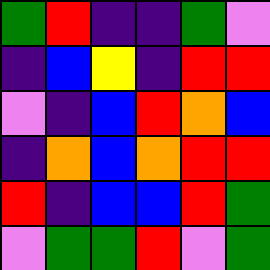[["green", "red", "indigo", "indigo", "green", "violet"], ["indigo", "blue", "yellow", "indigo", "red", "red"], ["violet", "indigo", "blue", "red", "orange", "blue"], ["indigo", "orange", "blue", "orange", "red", "red"], ["red", "indigo", "blue", "blue", "red", "green"], ["violet", "green", "green", "red", "violet", "green"]]